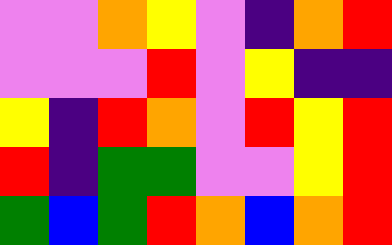[["violet", "violet", "orange", "yellow", "violet", "indigo", "orange", "red"], ["violet", "violet", "violet", "red", "violet", "yellow", "indigo", "indigo"], ["yellow", "indigo", "red", "orange", "violet", "red", "yellow", "red"], ["red", "indigo", "green", "green", "violet", "violet", "yellow", "red"], ["green", "blue", "green", "red", "orange", "blue", "orange", "red"]]